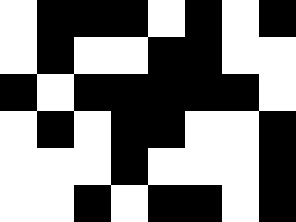[["white", "black", "black", "black", "white", "black", "white", "black"], ["white", "black", "white", "white", "black", "black", "white", "white"], ["black", "white", "black", "black", "black", "black", "black", "white"], ["white", "black", "white", "black", "black", "white", "white", "black"], ["white", "white", "white", "black", "white", "white", "white", "black"], ["white", "white", "black", "white", "black", "black", "white", "black"]]